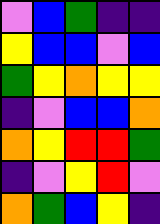[["violet", "blue", "green", "indigo", "indigo"], ["yellow", "blue", "blue", "violet", "blue"], ["green", "yellow", "orange", "yellow", "yellow"], ["indigo", "violet", "blue", "blue", "orange"], ["orange", "yellow", "red", "red", "green"], ["indigo", "violet", "yellow", "red", "violet"], ["orange", "green", "blue", "yellow", "indigo"]]